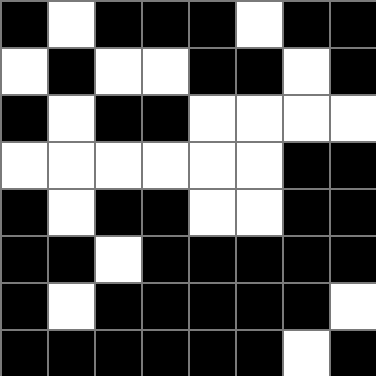[["black", "white", "black", "black", "black", "white", "black", "black"], ["white", "black", "white", "white", "black", "black", "white", "black"], ["black", "white", "black", "black", "white", "white", "white", "white"], ["white", "white", "white", "white", "white", "white", "black", "black"], ["black", "white", "black", "black", "white", "white", "black", "black"], ["black", "black", "white", "black", "black", "black", "black", "black"], ["black", "white", "black", "black", "black", "black", "black", "white"], ["black", "black", "black", "black", "black", "black", "white", "black"]]